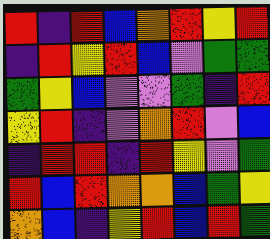[["red", "indigo", "red", "blue", "orange", "red", "yellow", "red"], ["indigo", "red", "yellow", "red", "blue", "violet", "green", "green"], ["green", "yellow", "blue", "violet", "violet", "green", "indigo", "red"], ["yellow", "red", "indigo", "violet", "orange", "red", "violet", "blue"], ["indigo", "red", "red", "indigo", "red", "yellow", "violet", "green"], ["red", "blue", "red", "orange", "orange", "blue", "green", "yellow"], ["orange", "blue", "indigo", "yellow", "red", "blue", "red", "green"]]